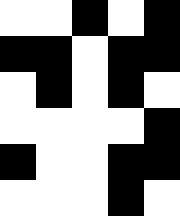[["white", "white", "black", "white", "black"], ["black", "black", "white", "black", "black"], ["white", "black", "white", "black", "white"], ["white", "white", "white", "white", "black"], ["black", "white", "white", "black", "black"], ["white", "white", "white", "black", "white"]]